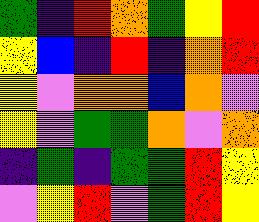[["green", "indigo", "red", "orange", "green", "yellow", "red"], ["yellow", "blue", "indigo", "red", "indigo", "orange", "red"], ["yellow", "violet", "orange", "orange", "blue", "orange", "violet"], ["yellow", "violet", "green", "green", "orange", "violet", "orange"], ["indigo", "green", "indigo", "green", "green", "red", "yellow"], ["violet", "yellow", "red", "violet", "green", "red", "yellow"]]